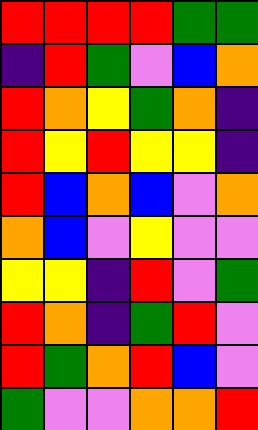[["red", "red", "red", "red", "green", "green"], ["indigo", "red", "green", "violet", "blue", "orange"], ["red", "orange", "yellow", "green", "orange", "indigo"], ["red", "yellow", "red", "yellow", "yellow", "indigo"], ["red", "blue", "orange", "blue", "violet", "orange"], ["orange", "blue", "violet", "yellow", "violet", "violet"], ["yellow", "yellow", "indigo", "red", "violet", "green"], ["red", "orange", "indigo", "green", "red", "violet"], ["red", "green", "orange", "red", "blue", "violet"], ["green", "violet", "violet", "orange", "orange", "red"]]